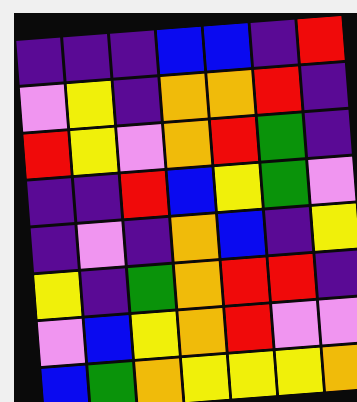[["indigo", "indigo", "indigo", "blue", "blue", "indigo", "red"], ["violet", "yellow", "indigo", "orange", "orange", "red", "indigo"], ["red", "yellow", "violet", "orange", "red", "green", "indigo"], ["indigo", "indigo", "red", "blue", "yellow", "green", "violet"], ["indigo", "violet", "indigo", "orange", "blue", "indigo", "yellow"], ["yellow", "indigo", "green", "orange", "red", "red", "indigo"], ["violet", "blue", "yellow", "orange", "red", "violet", "violet"], ["blue", "green", "orange", "yellow", "yellow", "yellow", "orange"]]